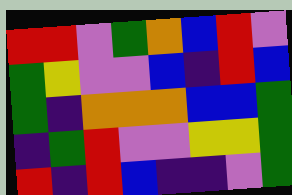[["red", "red", "violet", "green", "orange", "blue", "red", "violet"], ["green", "yellow", "violet", "violet", "blue", "indigo", "red", "blue"], ["green", "indigo", "orange", "orange", "orange", "blue", "blue", "green"], ["indigo", "green", "red", "violet", "violet", "yellow", "yellow", "green"], ["red", "indigo", "red", "blue", "indigo", "indigo", "violet", "green"]]